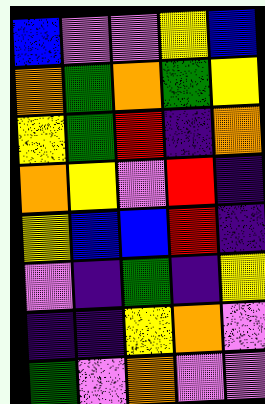[["blue", "violet", "violet", "yellow", "blue"], ["orange", "green", "orange", "green", "yellow"], ["yellow", "green", "red", "indigo", "orange"], ["orange", "yellow", "violet", "red", "indigo"], ["yellow", "blue", "blue", "red", "indigo"], ["violet", "indigo", "green", "indigo", "yellow"], ["indigo", "indigo", "yellow", "orange", "violet"], ["green", "violet", "orange", "violet", "violet"]]